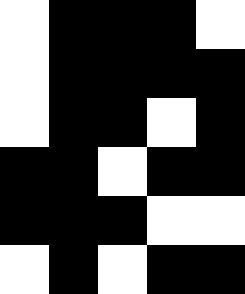[["white", "black", "black", "black", "white"], ["white", "black", "black", "black", "black"], ["white", "black", "black", "white", "black"], ["black", "black", "white", "black", "black"], ["black", "black", "black", "white", "white"], ["white", "black", "white", "black", "black"]]